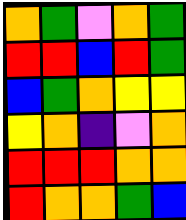[["orange", "green", "violet", "orange", "green"], ["red", "red", "blue", "red", "green"], ["blue", "green", "orange", "yellow", "yellow"], ["yellow", "orange", "indigo", "violet", "orange"], ["red", "red", "red", "orange", "orange"], ["red", "orange", "orange", "green", "blue"]]